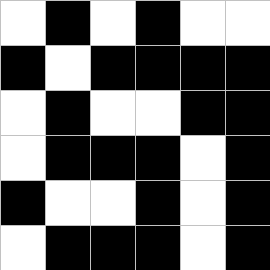[["white", "black", "white", "black", "white", "white"], ["black", "white", "black", "black", "black", "black"], ["white", "black", "white", "white", "black", "black"], ["white", "black", "black", "black", "white", "black"], ["black", "white", "white", "black", "white", "black"], ["white", "black", "black", "black", "white", "black"]]